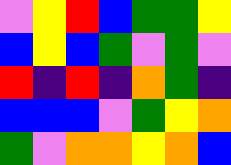[["violet", "yellow", "red", "blue", "green", "green", "yellow"], ["blue", "yellow", "blue", "green", "violet", "green", "violet"], ["red", "indigo", "red", "indigo", "orange", "green", "indigo"], ["blue", "blue", "blue", "violet", "green", "yellow", "orange"], ["green", "violet", "orange", "orange", "yellow", "orange", "blue"]]